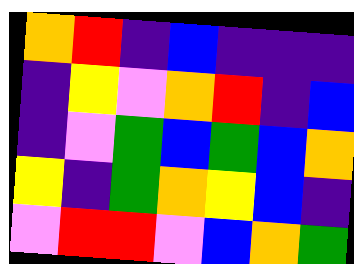[["orange", "red", "indigo", "blue", "indigo", "indigo", "indigo"], ["indigo", "yellow", "violet", "orange", "red", "indigo", "blue"], ["indigo", "violet", "green", "blue", "green", "blue", "orange"], ["yellow", "indigo", "green", "orange", "yellow", "blue", "indigo"], ["violet", "red", "red", "violet", "blue", "orange", "green"]]